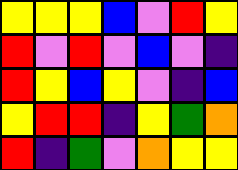[["yellow", "yellow", "yellow", "blue", "violet", "red", "yellow"], ["red", "violet", "red", "violet", "blue", "violet", "indigo"], ["red", "yellow", "blue", "yellow", "violet", "indigo", "blue"], ["yellow", "red", "red", "indigo", "yellow", "green", "orange"], ["red", "indigo", "green", "violet", "orange", "yellow", "yellow"]]